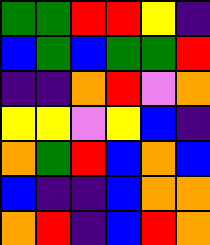[["green", "green", "red", "red", "yellow", "indigo"], ["blue", "green", "blue", "green", "green", "red"], ["indigo", "indigo", "orange", "red", "violet", "orange"], ["yellow", "yellow", "violet", "yellow", "blue", "indigo"], ["orange", "green", "red", "blue", "orange", "blue"], ["blue", "indigo", "indigo", "blue", "orange", "orange"], ["orange", "red", "indigo", "blue", "red", "orange"]]